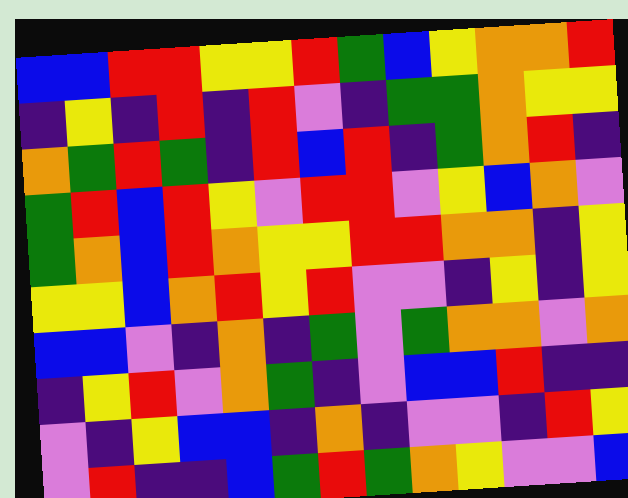[["blue", "blue", "red", "red", "yellow", "yellow", "red", "green", "blue", "yellow", "orange", "orange", "red"], ["indigo", "yellow", "indigo", "red", "indigo", "red", "violet", "indigo", "green", "green", "orange", "yellow", "yellow"], ["orange", "green", "red", "green", "indigo", "red", "blue", "red", "indigo", "green", "orange", "red", "indigo"], ["green", "red", "blue", "red", "yellow", "violet", "red", "red", "violet", "yellow", "blue", "orange", "violet"], ["green", "orange", "blue", "red", "orange", "yellow", "yellow", "red", "red", "orange", "orange", "indigo", "yellow"], ["yellow", "yellow", "blue", "orange", "red", "yellow", "red", "violet", "violet", "indigo", "yellow", "indigo", "yellow"], ["blue", "blue", "violet", "indigo", "orange", "indigo", "green", "violet", "green", "orange", "orange", "violet", "orange"], ["indigo", "yellow", "red", "violet", "orange", "green", "indigo", "violet", "blue", "blue", "red", "indigo", "indigo"], ["violet", "indigo", "yellow", "blue", "blue", "indigo", "orange", "indigo", "violet", "violet", "indigo", "red", "yellow"], ["violet", "red", "indigo", "indigo", "blue", "green", "red", "green", "orange", "yellow", "violet", "violet", "blue"]]